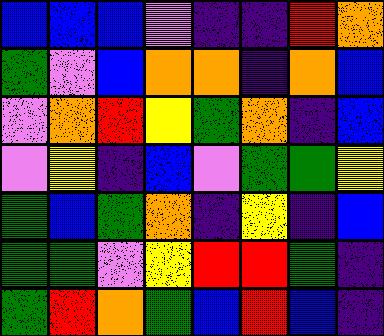[["blue", "blue", "blue", "violet", "indigo", "indigo", "red", "orange"], ["green", "violet", "blue", "orange", "orange", "indigo", "orange", "blue"], ["violet", "orange", "red", "yellow", "green", "orange", "indigo", "blue"], ["violet", "yellow", "indigo", "blue", "violet", "green", "green", "yellow"], ["green", "blue", "green", "orange", "indigo", "yellow", "indigo", "blue"], ["green", "green", "violet", "yellow", "red", "red", "green", "indigo"], ["green", "red", "orange", "green", "blue", "red", "blue", "indigo"]]